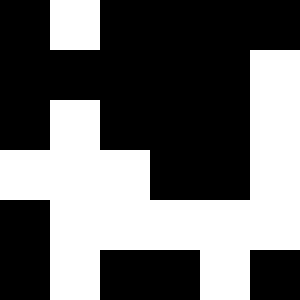[["black", "white", "black", "black", "black", "black"], ["black", "black", "black", "black", "black", "white"], ["black", "white", "black", "black", "black", "white"], ["white", "white", "white", "black", "black", "white"], ["black", "white", "white", "white", "white", "white"], ["black", "white", "black", "black", "white", "black"]]